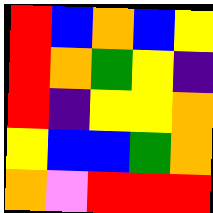[["red", "blue", "orange", "blue", "yellow"], ["red", "orange", "green", "yellow", "indigo"], ["red", "indigo", "yellow", "yellow", "orange"], ["yellow", "blue", "blue", "green", "orange"], ["orange", "violet", "red", "red", "red"]]